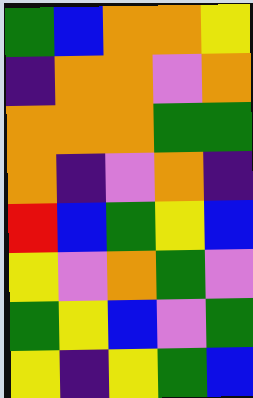[["green", "blue", "orange", "orange", "yellow"], ["indigo", "orange", "orange", "violet", "orange"], ["orange", "orange", "orange", "green", "green"], ["orange", "indigo", "violet", "orange", "indigo"], ["red", "blue", "green", "yellow", "blue"], ["yellow", "violet", "orange", "green", "violet"], ["green", "yellow", "blue", "violet", "green"], ["yellow", "indigo", "yellow", "green", "blue"]]